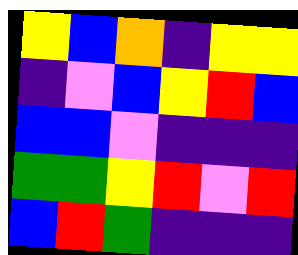[["yellow", "blue", "orange", "indigo", "yellow", "yellow"], ["indigo", "violet", "blue", "yellow", "red", "blue"], ["blue", "blue", "violet", "indigo", "indigo", "indigo"], ["green", "green", "yellow", "red", "violet", "red"], ["blue", "red", "green", "indigo", "indigo", "indigo"]]